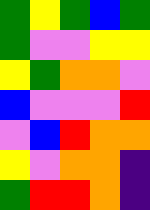[["green", "yellow", "green", "blue", "green"], ["green", "violet", "violet", "yellow", "yellow"], ["yellow", "green", "orange", "orange", "violet"], ["blue", "violet", "violet", "violet", "red"], ["violet", "blue", "red", "orange", "orange"], ["yellow", "violet", "orange", "orange", "indigo"], ["green", "red", "red", "orange", "indigo"]]